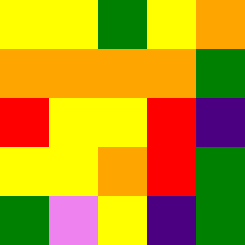[["yellow", "yellow", "green", "yellow", "orange"], ["orange", "orange", "orange", "orange", "green"], ["red", "yellow", "yellow", "red", "indigo"], ["yellow", "yellow", "orange", "red", "green"], ["green", "violet", "yellow", "indigo", "green"]]